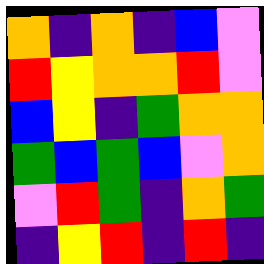[["orange", "indigo", "orange", "indigo", "blue", "violet"], ["red", "yellow", "orange", "orange", "red", "violet"], ["blue", "yellow", "indigo", "green", "orange", "orange"], ["green", "blue", "green", "blue", "violet", "orange"], ["violet", "red", "green", "indigo", "orange", "green"], ["indigo", "yellow", "red", "indigo", "red", "indigo"]]